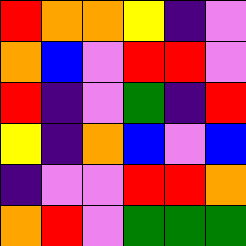[["red", "orange", "orange", "yellow", "indigo", "violet"], ["orange", "blue", "violet", "red", "red", "violet"], ["red", "indigo", "violet", "green", "indigo", "red"], ["yellow", "indigo", "orange", "blue", "violet", "blue"], ["indigo", "violet", "violet", "red", "red", "orange"], ["orange", "red", "violet", "green", "green", "green"]]